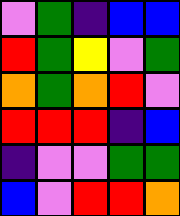[["violet", "green", "indigo", "blue", "blue"], ["red", "green", "yellow", "violet", "green"], ["orange", "green", "orange", "red", "violet"], ["red", "red", "red", "indigo", "blue"], ["indigo", "violet", "violet", "green", "green"], ["blue", "violet", "red", "red", "orange"]]